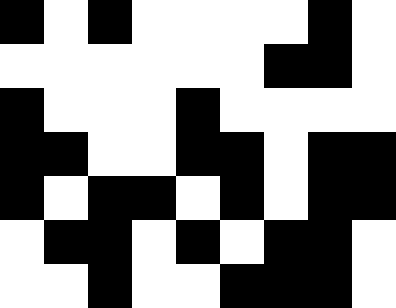[["black", "white", "black", "white", "white", "white", "white", "black", "white"], ["white", "white", "white", "white", "white", "white", "black", "black", "white"], ["black", "white", "white", "white", "black", "white", "white", "white", "white"], ["black", "black", "white", "white", "black", "black", "white", "black", "black"], ["black", "white", "black", "black", "white", "black", "white", "black", "black"], ["white", "black", "black", "white", "black", "white", "black", "black", "white"], ["white", "white", "black", "white", "white", "black", "black", "black", "white"]]